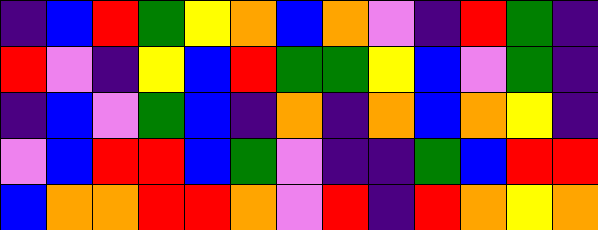[["indigo", "blue", "red", "green", "yellow", "orange", "blue", "orange", "violet", "indigo", "red", "green", "indigo"], ["red", "violet", "indigo", "yellow", "blue", "red", "green", "green", "yellow", "blue", "violet", "green", "indigo"], ["indigo", "blue", "violet", "green", "blue", "indigo", "orange", "indigo", "orange", "blue", "orange", "yellow", "indigo"], ["violet", "blue", "red", "red", "blue", "green", "violet", "indigo", "indigo", "green", "blue", "red", "red"], ["blue", "orange", "orange", "red", "red", "orange", "violet", "red", "indigo", "red", "orange", "yellow", "orange"]]